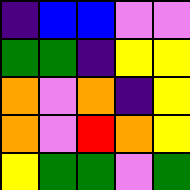[["indigo", "blue", "blue", "violet", "violet"], ["green", "green", "indigo", "yellow", "yellow"], ["orange", "violet", "orange", "indigo", "yellow"], ["orange", "violet", "red", "orange", "yellow"], ["yellow", "green", "green", "violet", "green"]]